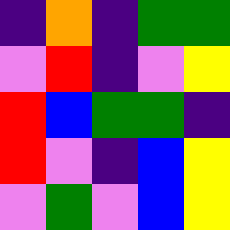[["indigo", "orange", "indigo", "green", "green"], ["violet", "red", "indigo", "violet", "yellow"], ["red", "blue", "green", "green", "indigo"], ["red", "violet", "indigo", "blue", "yellow"], ["violet", "green", "violet", "blue", "yellow"]]